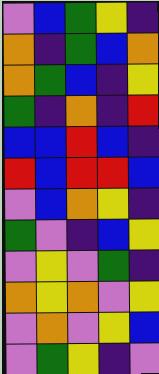[["violet", "blue", "green", "yellow", "indigo"], ["orange", "indigo", "green", "blue", "orange"], ["orange", "green", "blue", "indigo", "yellow"], ["green", "indigo", "orange", "indigo", "red"], ["blue", "blue", "red", "blue", "indigo"], ["red", "blue", "red", "red", "blue"], ["violet", "blue", "orange", "yellow", "indigo"], ["green", "violet", "indigo", "blue", "yellow"], ["violet", "yellow", "violet", "green", "indigo"], ["orange", "yellow", "orange", "violet", "yellow"], ["violet", "orange", "violet", "yellow", "blue"], ["violet", "green", "yellow", "indigo", "violet"]]